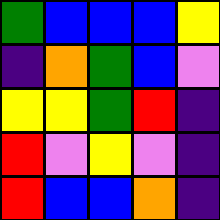[["green", "blue", "blue", "blue", "yellow"], ["indigo", "orange", "green", "blue", "violet"], ["yellow", "yellow", "green", "red", "indigo"], ["red", "violet", "yellow", "violet", "indigo"], ["red", "blue", "blue", "orange", "indigo"]]